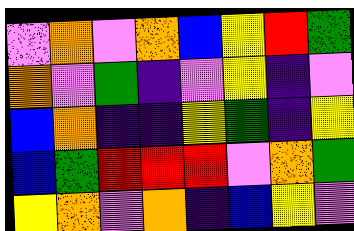[["violet", "orange", "violet", "orange", "blue", "yellow", "red", "green"], ["orange", "violet", "green", "indigo", "violet", "yellow", "indigo", "violet"], ["blue", "orange", "indigo", "indigo", "yellow", "green", "indigo", "yellow"], ["blue", "green", "red", "red", "red", "violet", "orange", "green"], ["yellow", "orange", "violet", "orange", "indigo", "blue", "yellow", "violet"]]